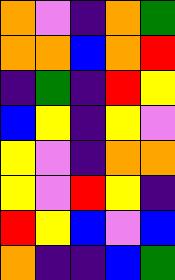[["orange", "violet", "indigo", "orange", "green"], ["orange", "orange", "blue", "orange", "red"], ["indigo", "green", "indigo", "red", "yellow"], ["blue", "yellow", "indigo", "yellow", "violet"], ["yellow", "violet", "indigo", "orange", "orange"], ["yellow", "violet", "red", "yellow", "indigo"], ["red", "yellow", "blue", "violet", "blue"], ["orange", "indigo", "indigo", "blue", "green"]]